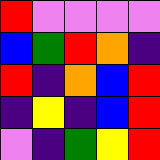[["red", "violet", "violet", "violet", "violet"], ["blue", "green", "red", "orange", "indigo"], ["red", "indigo", "orange", "blue", "red"], ["indigo", "yellow", "indigo", "blue", "red"], ["violet", "indigo", "green", "yellow", "red"]]